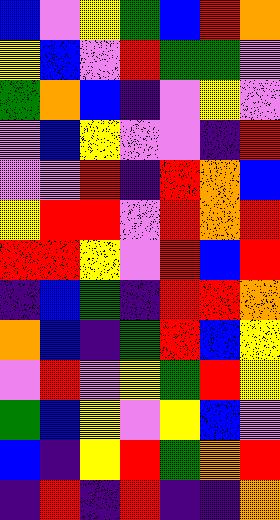[["blue", "violet", "yellow", "green", "blue", "red", "orange"], ["yellow", "blue", "violet", "red", "green", "green", "violet"], ["green", "orange", "blue", "indigo", "violet", "yellow", "violet"], ["violet", "blue", "yellow", "violet", "violet", "indigo", "red"], ["violet", "violet", "red", "indigo", "red", "orange", "blue"], ["yellow", "red", "red", "violet", "red", "orange", "red"], ["red", "red", "yellow", "violet", "red", "blue", "red"], ["indigo", "blue", "green", "indigo", "red", "red", "orange"], ["orange", "blue", "indigo", "green", "red", "blue", "yellow"], ["violet", "red", "violet", "yellow", "green", "red", "yellow"], ["green", "blue", "yellow", "violet", "yellow", "blue", "violet"], ["blue", "indigo", "yellow", "red", "green", "orange", "red"], ["indigo", "red", "indigo", "red", "indigo", "indigo", "orange"]]